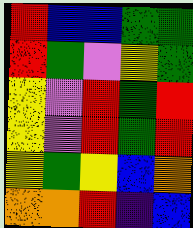[["red", "blue", "blue", "green", "green"], ["red", "green", "violet", "yellow", "green"], ["yellow", "violet", "red", "green", "red"], ["yellow", "violet", "red", "green", "red"], ["yellow", "green", "yellow", "blue", "orange"], ["orange", "orange", "red", "indigo", "blue"]]